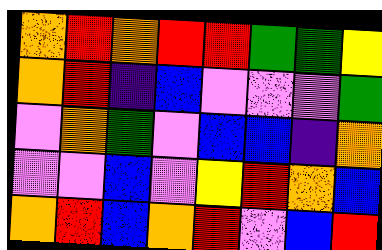[["orange", "red", "orange", "red", "red", "green", "green", "yellow"], ["orange", "red", "indigo", "blue", "violet", "violet", "violet", "green"], ["violet", "orange", "green", "violet", "blue", "blue", "indigo", "orange"], ["violet", "violet", "blue", "violet", "yellow", "red", "orange", "blue"], ["orange", "red", "blue", "orange", "red", "violet", "blue", "red"]]